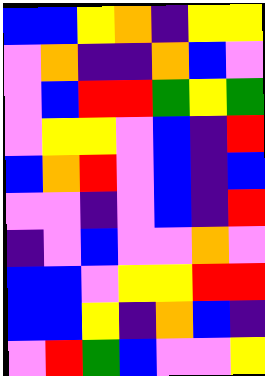[["blue", "blue", "yellow", "orange", "indigo", "yellow", "yellow"], ["violet", "orange", "indigo", "indigo", "orange", "blue", "violet"], ["violet", "blue", "red", "red", "green", "yellow", "green"], ["violet", "yellow", "yellow", "violet", "blue", "indigo", "red"], ["blue", "orange", "red", "violet", "blue", "indigo", "blue"], ["violet", "violet", "indigo", "violet", "blue", "indigo", "red"], ["indigo", "violet", "blue", "violet", "violet", "orange", "violet"], ["blue", "blue", "violet", "yellow", "yellow", "red", "red"], ["blue", "blue", "yellow", "indigo", "orange", "blue", "indigo"], ["violet", "red", "green", "blue", "violet", "violet", "yellow"]]